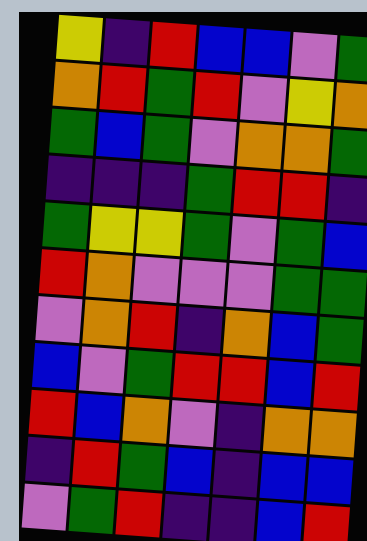[["yellow", "indigo", "red", "blue", "blue", "violet", "green"], ["orange", "red", "green", "red", "violet", "yellow", "orange"], ["green", "blue", "green", "violet", "orange", "orange", "green"], ["indigo", "indigo", "indigo", "green", "red", "red", "indigo"], ["green", "yellow", "yellow", "green", "violet", "green", "blue"], ["red", "orange", "violet", "violet", "violet", "green", "green"], ["violet", "orange", "red", "indigo", "orange", "blue", "green"], ["blue", "violet", "green", "red", "red", "blue", "red"], ["red", "blue", "orange", "violet", "indigo", "orange", "orange"], ["indigo", "red", "green", "blue", "indigo", "blue", "blue"], ["violet", "green", "red", "indigo", "indigo", "blue", "red"]]